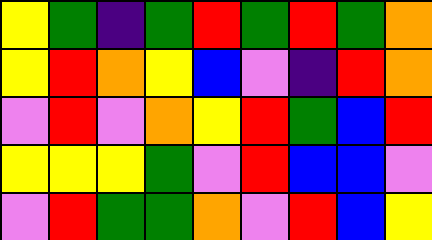[["yellow", "green", "indigo", "green", "red", "green", "red", "green", "orange"], ["yellow", "red", "orange", "yellow", "blue", "violet", "indigo", "red", "orange"], ["violet", "red", "violet", "orange", "yellow", "red", "green", "blue", "red"], ["yellow", "yellow", "yellow", "green", "violet", "red", "blue", "blue", "violet"], ["violet", "red", "green", "green", "orange", "violet", "red", "blue", "yellow"]]